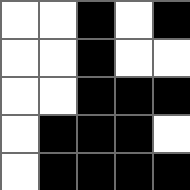[["white", "white", "black", "white", "black"], ["white", "white", "black", "white", "white"], ["white", "white", "black", "black", "black"], ["white", "black", "black", "black", "white"], ["white", "black", "black", "black", "black"]]